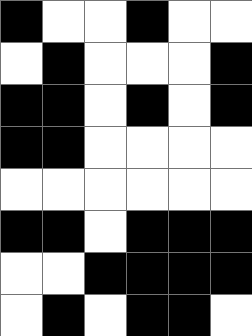[["black", "white", "white", "black", "white", "white"], ["white", "black", "white", "white", "white", "black"], ["black", "black", "white", "black", "white", "black"], ["black", "black", "white", "white", "white", "white"], ["white", "white", "white", "white", "white", "white"], ["black", "black", "white", "black", "black", "black"], ["white", "white", "black", "black", "black", "black"], ["white", "black", "white", "black", "black", "white"]]